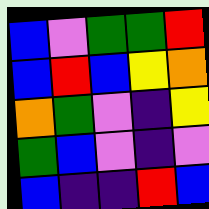[["blue", "violet", "green", "green", "red"], ["blue", "red", "blue", "yellow", "orange"], ["orange", "green", "violet", "indigo", "yellow"], ["green", "blue", "violet", "indigo", "violet"], ["blue", "indigo", "indigo", "red", "blue"]]